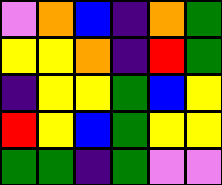[["violet", "orange", "blue", "indigo", "orange", "green"], ["yellow", "yellow", "orange", "indigo", "red", "green"], ["indigo", "yellow", "yellow", "green", "blue", "yellow"], ["red", "yellow", "blue", "green", "yellow", "yellow"], ["green", "green", "indigo", "green", "violet", "violet"]]